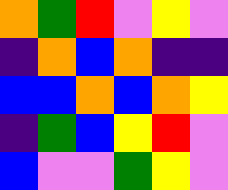[["orange", "green", "red", "violet", "yellow", "violet"], ["indigo", "orange", "blue", "orange", "indigo", "indigo"], ["blue", "blue", "orange", "blue", "orange", "yellow"], ["indigo", "green", "blue", "yellow", "red", "violet"], ["blue", "violet", "violet", "green", "yellow", "violet"]]